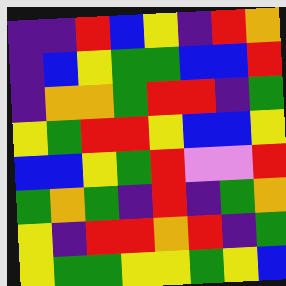[["indigo", "indigo", "red", "blue", "yellow", "indigo", "red", "orange"], ["indigo", "blue", "yellow", "green", "green", "blue", "blue", "red"], ["indigo", "orange", "orange", "green", "red", "red", "indigo", "green"], ["yellow", "green", "red", "red", "yellow", "blue", "blue", "yellow"], ["blue", "blue", "yellow", "green", "red", "violet", "violet", "red"], ["green", "orange", "green", "indigo", "red", "indigo", "green", "orange"], ["yellow", "indigo", "red", "red", "orange", "red", "indigo", "green"], ["yellow", "green", "green", "yellow", "yellow", "green", "yellow", "blue"]]